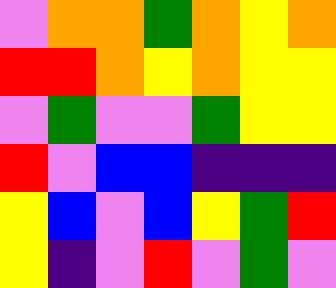[["violet", "orange", "orange", "green", "orange", "yellow", "orange"], ["red", "red", "orange", "yellow", "orange", "yellow", "yellow"], ["violet", "green", "violet", "violet", "green", "yellow", "yellow"], ["red", "violet", "blue", "blue", "indigo", "indigo", "indigo"], ["yellow", "blue", "violet", "blue", "yellow", "green", "red"], ["yellow", "indigo", "violet", "red", "violet", "green", "violet"]]